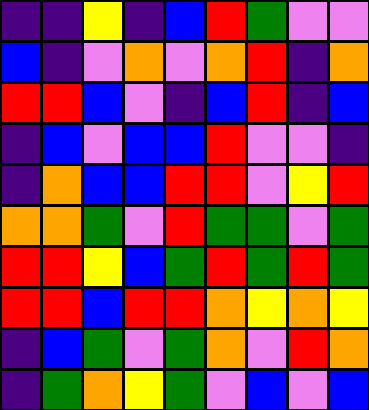[["indigo", "indigo", "yellow", "indigo", "blue", "red", "green", "violet", "violet"], ["blue", "indigo", "violet", "orange", "violet", "orange", "red", "indigo", "orange"], ["red", "red", "blue", "violet", "indigo", "blue", "red", "indigo", "blue"], ["indigo", "blue", "violet", "blue", "blue", "red", "violet", "violet", "indigo"], ["indigo", "orange", "blue", "blue", "red", "red", "violet", "yellow", "red"], ["orange", "orange", "green", "violet", "red", "green", "green", "violet", "green"], ["red", "red", "yellow", "blue", "green", "red", "green", "red", "green"], ["red", "red", "blue", "red", "red", "orange", "yellow", "orange", "yellow"], ["indigo", "blue", "green", "violet", "green", "orange", "violet", "red", "orange"], ["indigo", "green", "orange", "yellow", "green", "violet", "blue", "violet", "blue"]]